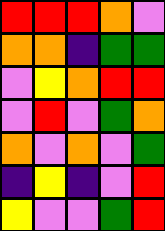[["red", "red", "red", "orange", "violet"], ["orange", "orange", "indigo", "green", "green"], ["violet", "yellow", "orange", "red", "red"], ["violet", "red", "violet", "green", "orange"], ["orange", "violet", "orange", "violet", "green"], ["indigo", "yellow", "indigo", "violet", "red"], ["yellow", "violet", "violet", "green", "red"]]